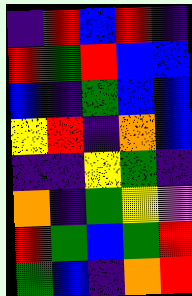[["indigo", "red", "blue", "red", "indigo"], ["red", "green", "red", "blue", "blue"], ["blue", "indigo", "green", "blue", "blue"], ["yellow", "red", "indigo", "orange", "blue"], ["indigo", "indigo", "yellow", "green", "indigo"], ["orange", "indigo", "green", "yellow", "violet"], ["red", "green", "blue", "green", "red"], ["green", "blue", "indigo", "orange", "red"]]